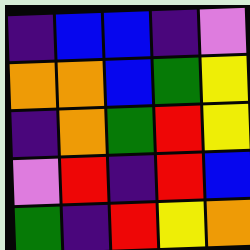[["indigo", "blue", "blue", "indigo", "violet"], ["orange", "orange", "blue", "green", "yellow"], ["indigo", "orange", "green", "red", "yellow"], ["violet", "red", "indigo", "red", "blue"], ["green", "indigo", "red", "yellow", "orange"]]